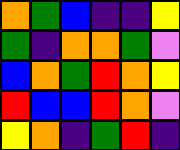[["orange", "green", "blue", "indigo", "indigo", "yellow"], ["green", "indigo", "orange", "orange", "green", "violet"], ["blue", "orange", "green", "red", "orange", "yellow"], ["red", "blue", "blue", "red", "orange", "violet"], ["yellow", "orange", "indigo", "green", "red", "indigo"]]